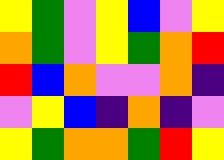[["yellow", "green", "violet", "yellow", "blue", "violet", "yellow"], ["orange", "green", "violet", "yellow", "green", "orange", "red"], ["red", "blue", "orange", "violet", "violet", "orange", "indigo"], ["violet", "yellow", "blue", "indigo", "orange", "indigo", "violet"], ["yellow", "green", "orange", "orange", "green", "red", "yellow"]]